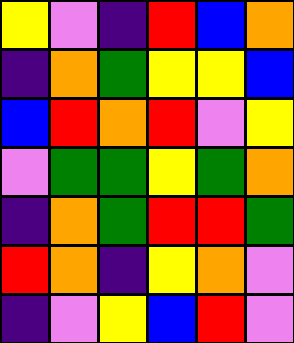[["yellow", "violet", "indigo", "red", "blue", "orange"], ["indigo", "orange", "green", "yellow", "yellow", "blue"], ["blue", "red", "orange", "red", "violet", "yellow"], ["violet", "green", "green", "yellow", "green", "orange"], ["indigo", "orange", "green", "red", "red", "green"], ["red", "orange", "indigo", "yellow", "orange", "violet"], ["indigo", "violet", "yellow", "blue", "red", "violet"]]